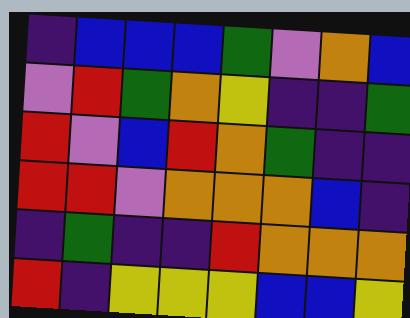[["indigo", "blue", "blue", "blue", "green", "violet", "orange", "blue"], ["violet", "red", "green", "orange", "yellow", "indigo", "indigo", "green"], ["red", "violet", "blue", "red", "orange", "green", "indigo", "indigo"], ["red", "red", "violet", "orange", "orange", "orange", "blue", "indigo"], ["indigo", "green", "indigo", "indigo", "red", "orange", "orange", "orange"], ["red", "indigo", "yellow", "yellow", "yellow", "blue", "blue", "yellow"]]